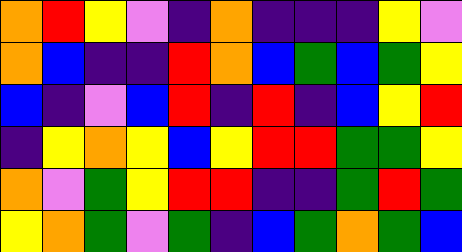[["orange", "red", "yellow", "violet", "indigo", "orange", "indigo", "indigo", "indigo", "yellow", "violet"], ["orange", "blue", "indigo", "indigo", "red", "orange", "blue", "green", "blue", "green", "yellow"], ["blue", "indigo", "violet", "blue", "red", "indigo", "red", "indigo", "blue", "yellow", "red"], ["indigo", "yellow", "orange", "yellow", "blue", "yellow", "red", "red", "green", "green", "yellow"], ["orange", "violet", "green", "yellow", "red", "red", "indigo", "indigo", "green", "red", "green"], ["yellow", "orange", "green", "violet", "green", "indigo", "blue", "green", "orange", "green", "blue"]]